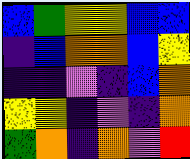[["blue", "green", "yellow", "yellow", "blue", "blue"], ["indigo", "blue", "orange", "orange", "blue", "yellow"], ["indigo", "indigo", "violet", "indigo", "blue", "orange"], ["yellow", "yellow", "indigo", "violet", "indigo", "orange"], ["green", "orange", "indigo", "orange", "violet", "red"]]